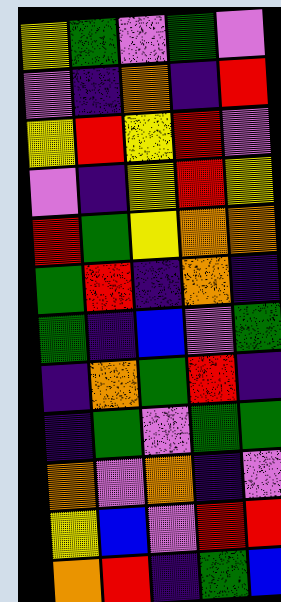[["yellow", "green", "violet", "green", "violet"], ["violet", "indigo", "orange", "indigo", "red"], ["yellow", "red", "yellow", "red", "violet"], ["violet", "indigo", "yellow", "red", "yellow"], ["red", "green", "yellow", "orange", "orange"], ["green", "red", "indigo", "orange", "indigo"], ["green", "indigo", "blue", "violet", "green"], ["indigo", "orange", "green", "red", "indigo"], ["indigo", "green", "violet", "green", "green"], ["orange", "violet", "orange", "indigo", "violet"], ["yellow", "blue", "violet", "red", "red"], ["orange", "red", "indigo", "green", "blue"]]